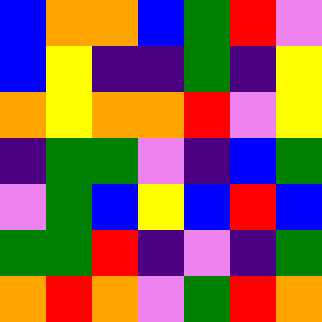[["blue", "orange", "orange", "blue", "green", "red", "violet"], ["blue", "yellow", "indigo", "indigo", "green", "indigo", "yellow"], ["orange", "yellow", "orange", "orange", "red", "violet", "yellow"], ["indigo", "green", "green", "violet", "indigo", "blue", "green"], ["violet", "green", "blue", "yellow", "blue", "red", "blue"], ["green", "green", "red", "indigo", "violet", "indigo", "green"], ["orange", "red", "orange", "violet", "green", "red", "orange"]]